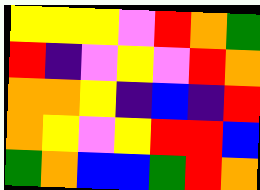[["yellow", "yellow", "yellow", "violet", "red", "orange", "green"], ["red", "indigo", "violet", "yellow", "violet", "red", "orange"], ["orange", "orange", "yellow", "indigo", "blue", "indigo", "red"], ["orange", "yellow", "violet", "yellow", "red", "red", "blue"], ["green", "orange", "blue", "blue", "green", "red", "orange"]]